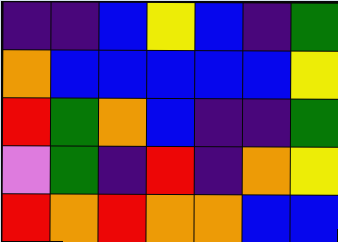[["indigo", "indigo", "blue", "yellow", "blue", "indigo", "green"], ["orange", "blue", "blue", "blue", "blue", "blue", "yellow"], ["red", "green", "orange", "blue", "indigo", "indigo", "green"], ["violet", "green", "indigo", "red", "indigo", "orange", "yellow"], ["red", "orange", "red", "orange", "orange", "blue", "blue"]]